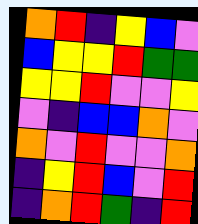[["orange", "red", "indigo", "yellow", "blue", "violet"], ["blue", "yellow", "yellow", "red", "green", "green"], ["yellow", "yellow", "red", "violet", "violet", "yellow"], ["violet", "indigo", "blue", "blue", "orange", "violet"], ["orange", "violet", "red", "violet", "violet", "orange"], ["indigo", "yellow", "red", "blue", "violet", "red"], ["indigo", "orange", "red", "green", "indigo", "red"]]